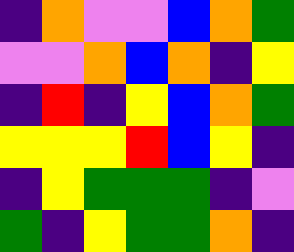[["indigo", "orange", "violet", "violet", "blue", "orange", "green"], ["violet", "violet", "orange", "blue", "orange", "indigo", "yellow"], ["indigo", "red", "indigo", "yellow", "blue", "orange", "green"], ["yellow", "yellow", "yellow", "red", "blue", "yellow", "indigo"], ["indigo", "yellow", "green", "green", "green", "indigo", "violet"], ["green", "indigo", "yellow", "green", "green", "orange", "indigo"]]